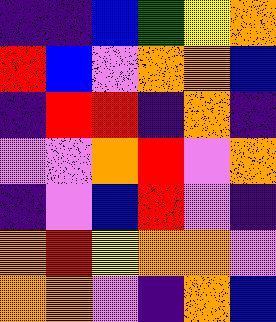[["indigo", "indigo", "blue", "green", "yellow", "orange"], ["red", "blue", "violet", "orange", "orange", "blue"], ["indigo", "red", "red", "indigo", "orange", "indigo"], ["violet", "violet", "orange", "red", "violet", "orange"], ["indigo", "violet", "blue", "red", "violet", "indigo"], ["orange", "red", "yellow", "orange", "orange", "violet"], ["orange", "orange", "violet", "indigo", "orange", "blue"]]